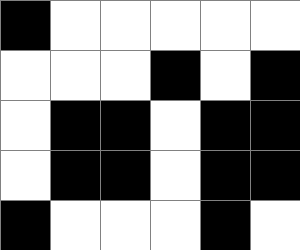[["black", "white", "white", "white", "white", "white"], ["white", "white", "white", "black", "white", "black"], ["white", "black", "black", "white", "black", "black"], ["white", "black", "black", "white", "black", "black"], ["black", "white", "white", "white", "black", "white"]]